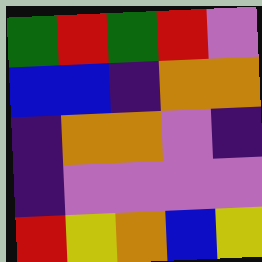[["green", "red", "green", "red", "violet"], ["blue", "blue", "indigo", "orange", "orange"], ["indigo", "orange", "orange", "violet", "indigo"], ["indigo", "violet", "violet", "violet", "violet"], ["red", "yellow", "orange", "blue", "yellow"]]